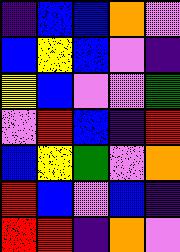[["indigo", "blue", "blue", "orange", "violet"], ["blue", "yellow", "blue", "violet", "indigo"], ["yellow", "blue", "violet", "violet", "green"], ["violet", "red", "blue", "indigo", "red"], ["blue", "yellow", "green", "violet", "orange"], ["red", "blue", "violet", "blue", "indigo"], ["red", "red", "indigo", "orange", "violet"]]